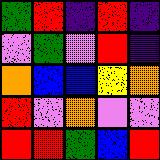[["green", "red", "indigo", "red", "indigo"], ["violet", "green", "violet", "red", "indigo"], ["orange", "blue", "blue", "yellow", "orange"], ["red", "violet", "orange", "violet", "violet"], ["red", "red", "green", "blue", "red"]]